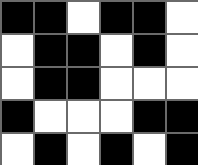[["black", "black", "white", "black", "black", "white"], ["white", "black", "black", "white", "black", "white"], ["white", "black", "black", "white", "white", "white"], ["black", "white", "white", "white", "black", "black"], ["white", "black", "white", "black", "white", "black"]]